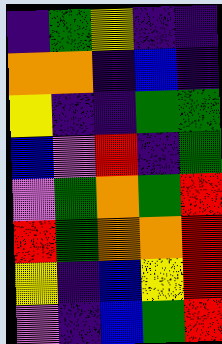[["indigo", "green", "yellow", "indigo", "indigo"], ["orange", "orange", "indigo", "blue", "indigo"], ["yellow", "indigo", "indigo", "green", "green"], ["blue", "violet", "red", "indigo", "green"], ["violet", "green", "orange", "green", "red"], ["red", "green", "orange", "orange", "red"], ["yellow", "indigo", "blue", "yellow", "red"], ["violet", "indigo", "blue", "green", "red"]]